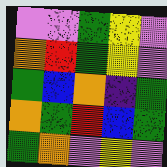[["violet", "violet", "green", "yellow", "violet"], ["orange", "red", "green", "yellow", "violet"], ["green", "blue", "orange", "indigo", "green"], ["orange", "green", "red", "blue", "green"], ["green", "orange", "violet", "yellow", "violet"]]